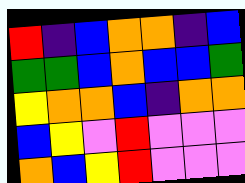[["red", "indigo", "blue", "orange", "orange", "indigo", "blue"], ["green", "green", "blue", "orange", "blue", "blue", "green"], ["yellow", "orange", "orange", "blue", "indigo", "orange", "orange"], ["blue", "yellow", "violet", "red", "violet", "violet", "violet"], ["orange", "blue", "yellow", "red", "violet", "violet", "violet"]]